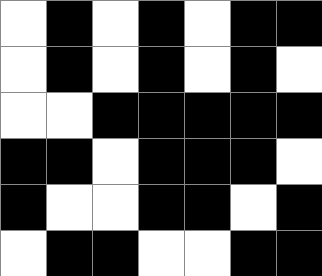[["white", "black", "white", "black", "white", "black", "black"], ["white", "black", "white", "black", "white", "black", "white"], ["white", "white", "black", "black", "black", "black", "black"], ["black", "black", "white", "black", "black", "black", "white"], ["black", "white", "white", "black", "black", "white", "black"], ["white", "black", "black", "white", "white", "black", "black"]]